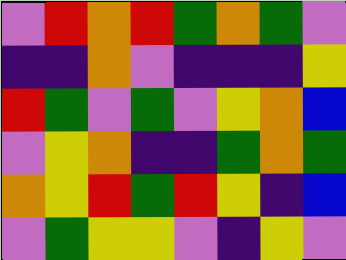[["violet", "red", "orange", "red", "green", "orange", "green", "violet"], ["indigo", "indigo", "orange", "violet", "indigo", "indigo", "indigo", "yellow"], ["red", "green", "violet", "green", "violet", "yellow", "orange", "blue"], ["violet", "yellow", "orange", "indigo", "indigo", "green", "orange", "green"], ["orange", "yellow", "red", "green", "red", "yellow", "indigo", "blue"], ["violet", "green", "yellow", "yellow", "violet", "indigo", "yellow", "violet"]]